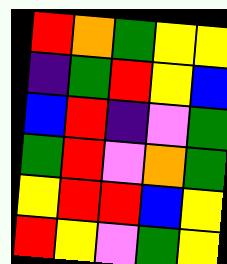[["red", "orange", "green", "yellow", "yellow"], ["indigo", "green", "red", "yellow", "blue"], ["blue", "red", "indigo", "violet", "green"], ["green", "red", "violet", "orange", "green"], ["yellow", "red", "red", "blue", "yellow"], ["red", "yellow", "violet", "green", "yellow"]]